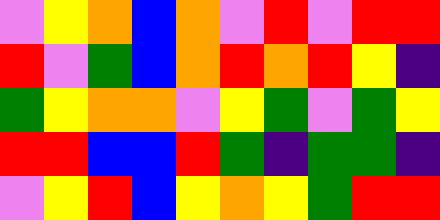[["violet", "yellow", "orange", "blue", "orange", "violet", "red", "violet", "red", "red"], ["red", "violet", "green", "blue", "orange", "red", "orange", "red", "yellow", "indigo"], ["green", "yellow", "orange", "orange", "violet", "yellow", "green", "violet", "green", "yellow"], ["red", "red", "blue", "blue", "red", "green", "indigo", "green", "green", "indigo"], ["violet", "yellow", "red", "blue", "yellow", "orange", "yellow", "green", "red", "red"]]